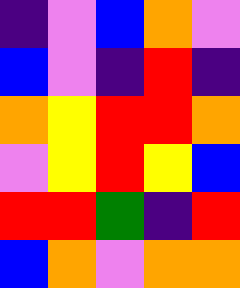[["indigo", "violet", "blue", "orange", "violet"], ["blue", "violet", "indigo", "red", "indigo"], ["orange", "yellow", "red", "red", "orange"], ["violet", "yellow", "red", "yellow", "blue"], ["red", "red", "green", "indigo", "red"], ["blue", "orange", "violet", "orange", "orange"]]